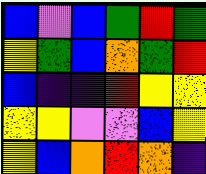[["blue", "violet", "blue", "green", "red", "green"], ["yellow", "green", "blue", "orange", "green", "red"], ["blue", "indigo", "indigo", "red", "yellow", "yellow"], ["yellow", "yellow", "violet", "violet", "blue", "yellow"], ["yellow", "blue", "orange", "red", "orange", "indigo"]]